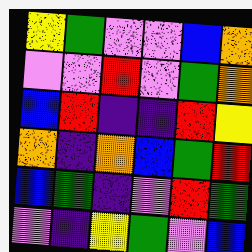[["yellow", "green", "violet", "violet", "blue", "orange"], ["violet", "violet", "red", "violet", "green", "orange"], ["blue", "red", "indigo", "indigo", "red", "yellow"], ["orange", "indigo", "orange", "blue", "green", "red"], ["blue", "green", "indigo", "violet", "red", "green"], ["violet", "indigo", "yellow", "green", "violet", "blue"]]